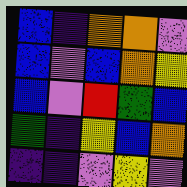[["blue", "indigo", "orange", "orange", "violet"], ["blue", "violet", "blue", "orange", "yellow"], ["blue", "violet", "red", "green", "blue"], ["green", "indigo", "yellow", "blue", "orange"], ["indigo", "indigo", "violet", "yellow", "violet"]]